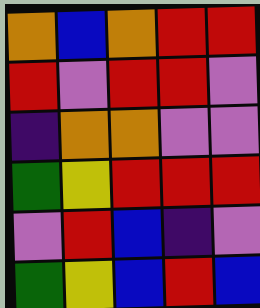[["orange", "blue", "orange", "red", "red"], ["red", "violet", "red", "red", "violet"], ["indigo", "orange", "orange", "violet", "violet"], ["green", "yellow", "red", "red", "red"], ["violet", "red", "blue", "indigo", "violet"], ["green", "yellow", "blue", "red", "blue"]]